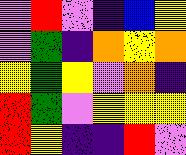[["violet", "red", "violet", "indigo", "blue", "yellow"], ["violet", "green", "indigo", "orange", "yellow", "orange"], ["yellow", "green", "yellow", "violet", "orange", "indigo"], ["red", "green", "violet", "yellow", "yellow", "yellow"], ["red", "yellow", "indigo", "indigo", "red", "violet"]]